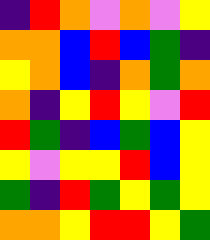[["indigo", "red", "orange", "violet", "orange", "violet", "yellow"], ["orange", "orange", "blue", "red", "blue", "green", "indigo"], ["yellow", "orange", "blue", "indigo", "orange", "green", "orange"], ["orange", "indigo", "yellow", "red", "yellow", "violet", "red"], ["red", "green", "indigo", "blue", "green", "blue", "yellow"], ["yellow", "violet", "yellow", "yellow", "red", "blue", "yellow"], ["green", "indigo", "red", "green", "yellow", "green", "yellow"], ["orange", "orange", "yellow", "red", "red", "yellow", "green"]]